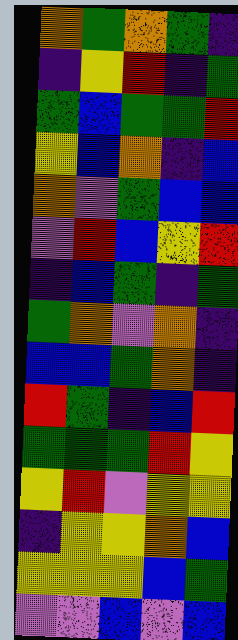[["orange", "green", "orange", "green", "indigo"], ["indigo", "yellow", "red", "indigo", "green"], ["green", "blue", "green", "green", "red"], ["yellow", "blue", "orange", "indigo", "blue"], ["orange", "violet", "green", "blue", "blue"], ["violet", "red", "blue", "yellow", "red"], ["indigo", "blue", "green", "indigo", "green"], ["green", "orange", "violet", "orange", "indigo"], ["blue", "blue", "green", "orange", "indigo"], ["red", "green", "indigo", "blue", "red"], ["green", "green", "green", "red", "yellow"], ["yellow", "red", "violet", "yellow", "yellow"], ["indigo", "yellow", "yellow", "orange", "blue"], ["yellow", "yellow", "yellow", "blue", "green"], ["violet", "violet", "blue", "violet", "blue"]]